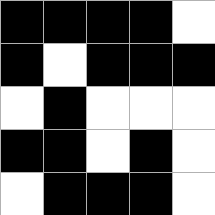[["black", "black", "black", "black", "white"], ["black", "white", "black", "black", "black"], ["white", "black", "white", "white", "white"], ["black", "black", "white", "black", "white"], ["white", "black", "black", "black", "white"]]